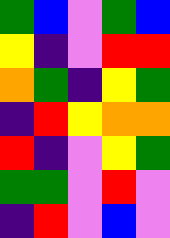[["green", "blue", "violet", "green", "blue"], ["yellow", "indigo", "violet", "red", "red"], ["orange", "green", "indigo", "yellow", "green"], ["indigo", "red", "yellow", "orange", "orange"], ["red", "indigo", "violet", "yellow", "green"], ["green", "green", "violet", "red", "violet"], ["indigo", "red", "violet", "blue", "violet"]]